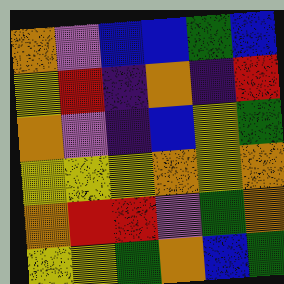[["orange", "violet", "blue", "blue", "green", "blue"], ["yellow", "red", "indigo", "orange", "indigo", "red"], ["orange", "violet", "indigo", "blue", "yellow", "green"], ["yellow", "yellow", "yellow", "orange", "yellow", "orange"], ["orange", "red", "red", "violet", "green", "orange"], ["yellow", "yellow", "green", "orange", "blue", "green"]]